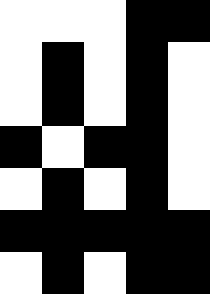[["white", "white", "white", "black", "black"], ["white", "black", "white", "black", "white"], ["white", "black", "white", "black", "white"], ["black", "white", "black", "black", "white"], ["white", "black", "white", "black", "white"], ["black", "black", "black", "black", "black"], ["white", "black", "white", "black", "black"]]